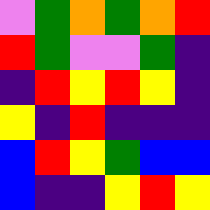[["violet", "green", "orange", "green", "orange", "red"], ["red", "green", "violet", "violet", "green", "indigo"], ["indigo", "red", "yellow", "red", "yellow", "indigo"], ["yellow", "indigo", "red", "indigo", "indigo", "indigo"], ["blue", "red", "yellow", "green", "blue", "blue"], ["blue", "indigo", "indigo", "yellow", "red", "yellow"]]